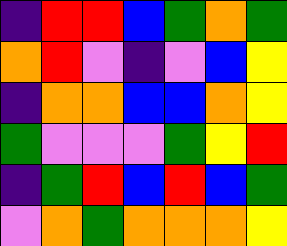[["indigo", "red", "red", "blue", "green", "orange", "green"], ["orange", "red", "violet", "indigo", "violet", "blue", "yellow"], ["indigo", "orange", "orange", "blue", "blue", "orange", "yellow"], ["green", "violet", "violet", "violet", "green", "yellow", "red"], ["indigo", "green", "red", "blue", "red", "blue", "green"], ["violet", "orange", "green", "orange", "orange", "orange", "yellow"]]